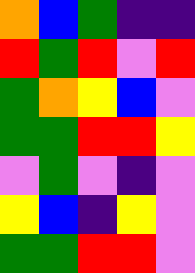[["orange", "blue", "green", "indigo", "indigo"], ["red", "green", "red", "violet", "red"], ["green", "orange", "yellow", "blue", "violet"], ["green", "green", "red", "red", "yellow"], ["violet", "green", "violet", "indigo", "violet"], ["yellow", "blue", "indigo", "yellow", "violet"], ["green", "green", "red", "red", "violet"]]